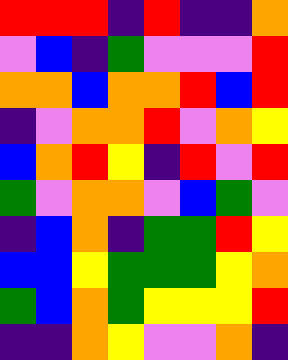[["red", "red", "red", "indigo", "red", "indigo", "indigo", "orange"], ["violet", "blue", "indigo", "green", "violet", "violet", "violet", "red"], ["orange", "orange", "blue", "orange", "orange", "red", "blue", "red"], ["indigo", "violet", "orange", "orange", "red", "violet", "orange", "yellow"], ["blue", "orange", "red", "yellow", "indigo", "red", "violet", "red"], ["green", "violet", "orange", "orange", "violet", "blue", "green", "violet"], ["indigo", "blue", "orange", "indigo", "green", "green", "red", "yellow"], ["blue", "blue", "yellow", "green", "green", "green", "yellow", "orange"], ["green", "blue", "orange", "green", "yellow", "yellow", "yellow", "red"], ["indigo", "indigo", "orange", "yellow", "violet", "violet", "orange", "indigo"]]